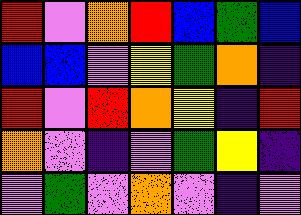[["red", "violet", "orange", "red", "blue", "green", "blue"], ["blue", "blue", "violet", "yellow", "green", "orange", "indigo"], ["red", "violet", "red", "orange", "yellow", "indigo", "red"], ["orange", "violet", "indigo", "violet", "green", "yellow", "indigo"], ["violet", "green", "violet", "orange", "violet", "indigo", "violet"]]